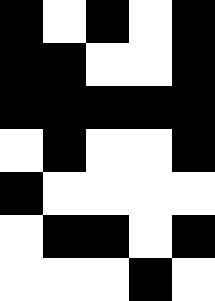[["black", "white", "black", "white", "black"], ["black", "black", "white", "white", "black"], ["black", "black", "black", "black", "black"], ["white", "black", "white", "white", "black"], ["black", "white", "white", "white", "white"], ["white", "black", "black", "white", "black"], ["white", "white", "white", "black", "white"]]